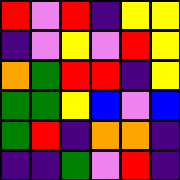[["red", "violet", "red", "indigo", "yellow", "yellow"], ["indigo", "violet", "yellow", "violet", "red", "yellow"], ["orange", "green", "red", "red", "indigo", "yellow"], ["green", "green", "yellow", "blue", "violet", "blue"], ["green", "red", "indigo", "orange", "orange", "indigo"], ["indigo", "indigo", "green", "violet", "red", "indigo"]]